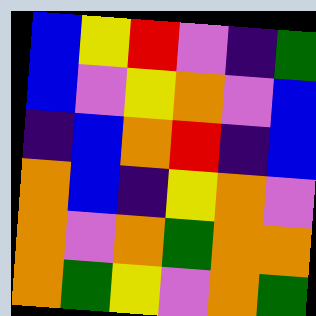[["blue", "yellow", "red", "violet", "indigo", "green"], ["blue", "violet", "yellow", "orange", "violet", "blue"], ["indigo", "blue", "orange", "red", "indigo", "blue"], ["orange", "blue", "indigo", "yellow", "orange", "violet"], ["orange", "violet", "orange", "green", "orange", "orange"], ["orange", "green", "yellow", "violet", "orange", "green"]]